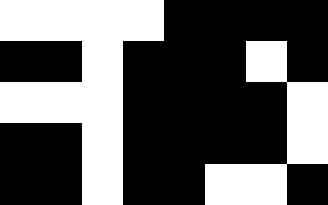[["white", "white", "white", "white", "black", "black", "black", "black"], ["black", "black", "white", "black", "black", "black", "white", "black"], ["white", "white", "white", "black", "black", "black", "black", "white"], ["black", "black", "white", "black", "black", "black", "black", "white"], ["black", "black", "white", "black", "black", "white", "white", "black"]]